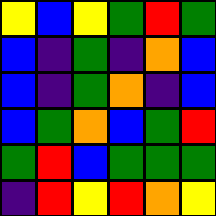[["yellow", "blue", "yellow", "green", "red", "green"], ["blue", "indigo", "green", "indigo", "orange", "blue"], ["blue", "indigo", "green", "orange", "indigo", "blue"], ["blue", "green", "orange", "blue", "green", "red"], ["green", "red", "blue", "green", "green", "green"], ["indigo", "red", "yellow", "red", "orange", "yellow"]]